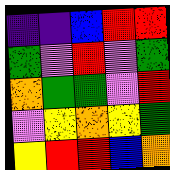[["indigo", "indigo", "blue", "red", "red"], ["green", "violet", "red", "violet", "green"], ["orange", "green", "green", "violet", "red"], ["violet", "yellow", "orange", "yellow", "green"], ["yellow", "red", "red", "blue", "orange"]]